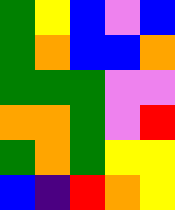[["green", "yellow", "blue", "violet", "blue"], ["green", "orange", "blue", "blue", "orange"], ["green", "green", "green", "violet", "violet"], ["orange", "orange", "green", "violet", "red"], ["green", "orange", "green", "yellow", "yellow"], ["blue", "indigo", "red", "orange", "yellow"]]